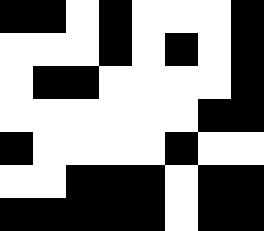[["black", "black", "white", "black", "white", "white", "white", "black"], ["white", "white", "white", "black", "white", "black", "white", "black"], ["white", "black", "black", "white", "white", "white", "white", "black"], ["white", "white", "white", "white", "white", "white", "black", "black"], ["black", "white", "white", "white", "white", "black", "white", "white"], ["white", "white", "black", "black", "black", "white", "black", "black"], ["black", "black", "black", "black", "black", "white", "black", "black"]]